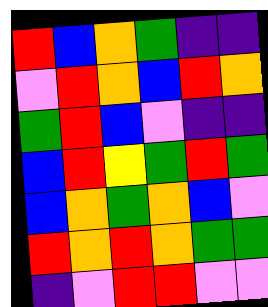[["red", "blue", "orange", "green", "indigo", "indigo"], ["violet", "red", "orange", "blue", "red", "orange"], ["green", "red", "blue", "violet", "indigo", "indigo"], ["blue", "red", "yellow", "green", "red", "green"], ["blue", "orange", "green", "orange", "blue", "violet"], ["red", "orange", "red", "orange", "green", "green"], ["indigo", "violet", "red", "red", "violet", "violet"]]